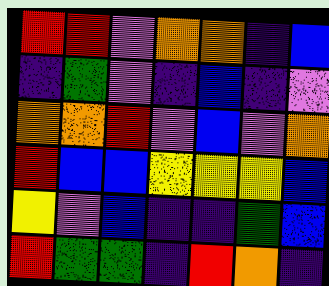[["red", "red", "violet", "orange", "orange", "indigo", "blue"], ["indigo", "green", "violet", "indigo", "blue", "indigo", "violet"], ["orange", "orange", "red", "violet", "blue", "violet", "orange"], ["red", "blue", "blue", "yellow", "yellow", "yellow", "blue"], ["yellow", "violet", "blue", "indigo", "indigo", "green", "blue"], ["red", "green", "green", "indigo", "red", "orange", "indigo"]]